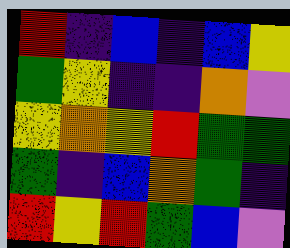[["red", "indigo", "blue", "indigo", "blue", "yellow"], ["green", "yellow", "indigo", "indigo", "orange", "violet"], ["yellow", "orange", "yellow", "red", "green", "green"], ["green", "indigo", "blue", "orange", "green", "indigo"], ["red", "yellow", "red", "green", "blue", "violet"]]